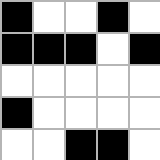[["black", "white", "white", "black", "white"], ["black", "black", "black", "white", "black"], ["white", "white", "white", "white", "white"], ["black", "white", "white", "white", "white"], ["white", "white", "black", "black", "white"]]